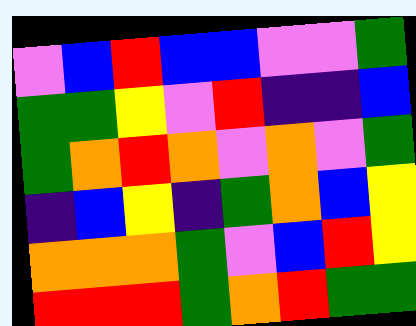[["violet", "blue", "red", "blue", "blue", "violet", "violet", "green"], ["green", "green", "yellow", "violet", "red", "indigo", "indigo", "blue"], ["green", "orange", "red", "orange", "violet", "orange", "violet", "green"], ["indigo", "blue", "yellow", "indigo", "green", "orange", "blue", "yellow"], ["orange", "orange", "orange", "green", "violet", "blue", "red", "yellow"], ["red", "red", "red", "green", "orange", "red", "green", "green"]]